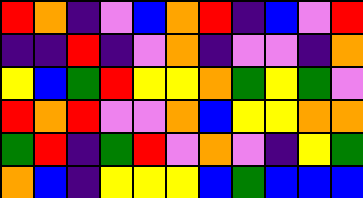[["red", "orange", "indigo", "violet", "blue", "orange", "red", "indigo", "blue", "violet", "red"], ["indigo", "indigo", "red", "indigo", "violet", "orange", "indigo", "violet", "violet", "indigo", "orange"], ["yellow", "blue", "green", "red", "yellow", "yellow", "orange", "green", "yellow", "green", "violet"], ["red", "orange", "red", "violet", "violet", "orange", "blue", "yellow", "yellow", "orange", "orange"], ["green", "red", "indigo", "green", "red", "violet", "orange", "violet", "indigo", "yellow", "green"], ["orange", "blue", "indigo", "yellow", "yellow", "yellow", "blue", "green", "blue", "blue", "blue"]]